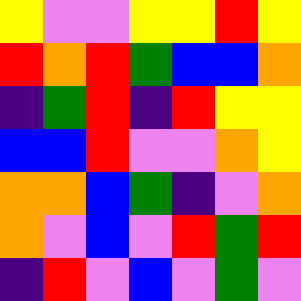[["yellow", "violet", "violet", "yellow", "yellow", "red", "yellow"], ["red", "orange", "red", "green", "blue", "blue", "orange"], ["indigo", "green", "red", "indigo", "red", "yellow", "yellow"], ["blue", "blue", "red", "violet", "violet", "orange", "yellow"], ["orange", "orange", "blue", "green", "indigo", "violet", "orange"], ["orange", "violet", "blue", "violet", "red", "green", "red"], ["indigo", "red", "violet", "blue", "violet", "green", "violet"]]